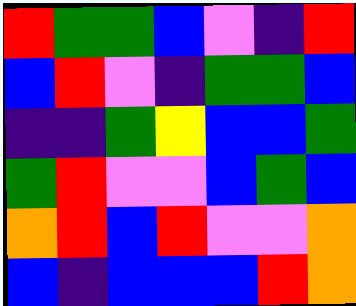[["red", "green", "green", "blue", "violet", "indigo", "red"], ["blue", "red", "violet", "indigo", "green", "green", "blue"], ["indigo", "indigo", "green", "yellow", "blue", "blue", "green"], ["green", "red", "violet", "violet", "blue", "green", "blue"], ["orange", "red", "blue", "red", "violet", "violet", "orange"], ["blue", "indigo", "blue", "blue", "blue", "red", "orange"]]